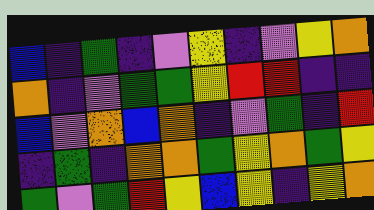[["blue", "indigo", "green", "indigo", "violet", "yellow", "indigo", "violet", "yellow", "orange"], ["orange", "indigo", "violet", "green", "green", "yellow", "red", "red", "indigo", "indigo"], ["blue", "violet", "orange", "blue", "orange", "indigo", "violet", "green", "indigo", "red"], ["indigo", "green", "indigo", "orange", "orange", "green", "yellow", "orange", "green", "yellow"], ["green", "violet", "green", "red", "yellow", "blue", "yellow", "indigo", "yellow", "orange"]]